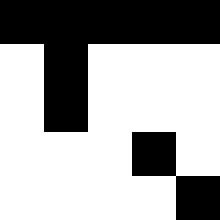[["black", "black", "black", "black", "black"], ["white", "black", "white", "white", "white"], ["white", "black", "white", "white", "white"], ["white", "white", "white", "black", "white"], ["white", "white", "white", "white", "black"]]